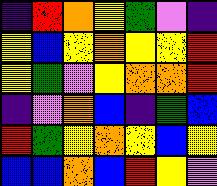[["indigo", "red", "orange", "yellow", "green", "violet", "indigo"], ["yellow", "blue", "yellow", "orange", "yellow", "yellow", "red"], ["yellow", "green", "violet", "yellow", "orange", "orange", "red"], ["indigo", "violet", "orange", "blue", "indigo", "green", "blue"], ["red", "green", "yellow", "orange", "yellow", "blue", "yellow"], ["blue", "blue", "orange", "blue", "red", "yellow", "violet"]]